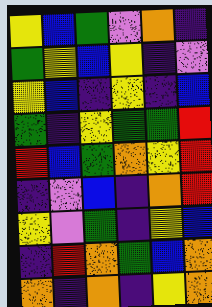[["yellow", "blue", "green", "violet", "orange", "indigo"], ["green", "yellow", "blue", "yellow", "indigo", "violet"], ["yellow", "blue", "indigo", "yellow", "indigo", "blue"], ["green", "indigo", "yellow", "green", "green", "red"], ["red", "blue", "green", "orange", "yellow", "red"], ["indigo", "violet", "blue", "indigo", "orange", "red"], ["yellow", "violet", "green", "indigo", "yellow", "blue"], ["indigo", "red", "orange", "green", "blue", "orange"], ["orange", "indigo", "orange", "indigo", "yellow", "orange"]]